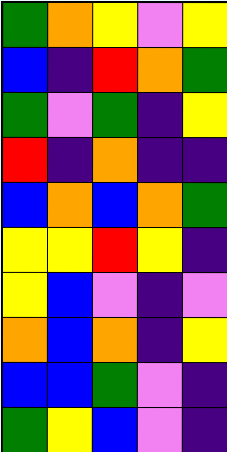[["green", "orange", "yellow", "violet", "yellow"], ["blue", "indigo", "red", "orange", "green"], ["green", "violet", "green", "indigo", "yellow"], ["red", "indigo", "orange", "indigo", "indigo"], ["blue", "orange", "blue", "orange", "green"], ["yellow", "yellow", "red", "yellow", "indigo"], ["yellow", "blue", "violet", "indigo", "violet"], ["orange", "blue", "orange", "indigo", "yellow"], ["blue", "blue", "green", "violet", "indigo"], ["green", "yellow", "blue", "violet", "indigo"]]